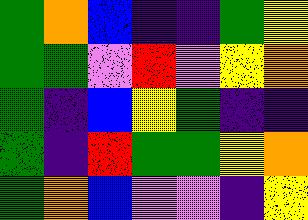[["green", "orange", "blue", "indigo", "indigo", "green", "yellow"], ["green", "green", "violet", "red", "violet", "yellow", "orange"], ["green", "indigo", "blue", "yellow", "green", "indigo", "indigo"], ["green", "indigo", "red", "green", "green", "yellow", "orange"], ["green", "orange", "blue", "violet", "violet", "indigo", "yellow"]]